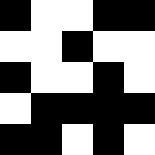[["black", "white", "white", "black", "black"], ["white", "white", "black", "white", "white"], ["black", "white", "white", "black", "white"], ["white", "black", "black", "black", "black"], ["black", "black", "white", "black", "white"]]